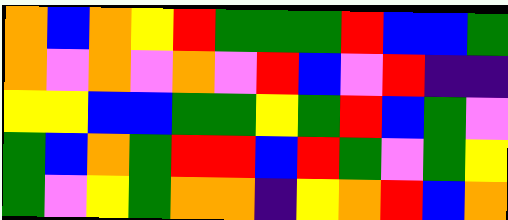[["orange", "blue", "orange", "yellow", "red", "green", "green", "green", "red", "blue", "blue", "green"], ["orange", "violet", "orange", "violet", "orange", "violet", "red", "blue", "violet", "red", "indigo", "indigo"], ["yellow", "yellow", "blue", "blue", "green", "green", "yellow", "green", "red", "blue", "green", "violet"], ["green", "blue", "orange", "green", "red", "red", "blue", "red", "green", "violet", "green", "yellow"], ["green", "violet", "yellow", "green", "orange", "orange", "indigo", "yellow", "orange", "red", "blue", "orange"]]